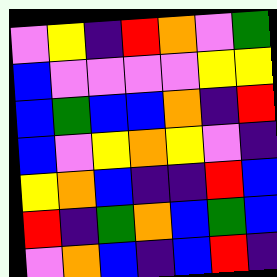[["violet", "yellow", "indigo", "red", "orange", "violet", "green"], ["blue", "violet", "violet", "violet", "violet", "yellow", "yellow"], ["blue", "green", "blue", "blue", "orange", "indigo", "red"], ["blue", "violet", "yellow", "orange", "yellow", "violet", "indigo"], ["yellow", "orange", "blue", "indigo", "indigo", "red", "blue"], ["red", "indigo", "green", "orange", "blue", "green", "blue"], ["violet", "orange", "blue", "indigo", "blue", "red", "indigo"]]